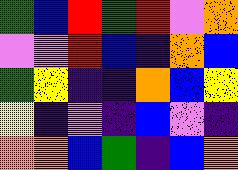[["green", "blue", "red", "green", "red", "violet", "orange"], ["violet", "violet", "red", "blue", "indigo", "orange", "blue"], ["green", "yellow", "indigo", "indigo", "orange", "blue", "yellow"], ["yellow", "indigo", "violet", "indigo", "blue", "violet", "indigo"], ["orange", "orange", "blue", "green", "indigo", "blue", "orange"]]